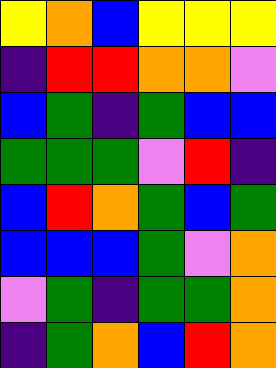[["yellow", "orange", "blue", "yellow", "yellow", "yellow"], ["indigo", "red", "red", "orange", "orange", "violet"], ["blue", "green", "indigo", "green", "blue", "blue"], ["green", "green", "green", "violet", "red", "indigo"], ["blue", "red", "orange", "green", "blue", "green"], ["blue", "blue", "blue", "green", "violet", "orange"], ["violet", "green", "indigo", "green", "green", "orange"], ["indigo", "green", "orange", "blue", "red", "orange"]]